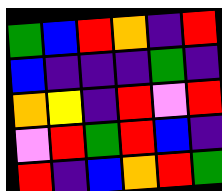[["green", "blue", "red", "orange", "indigo", "red"], ["blue", "indigo", "indigo", "indigo", "green", "indigo"], ["orange", "yellow", "indigo", "red", "violet", "red"], ["violet", "red", "green", "red", "blue", "indigo"], ["red", "indigo", "blue", "orange", "red", "green"]]